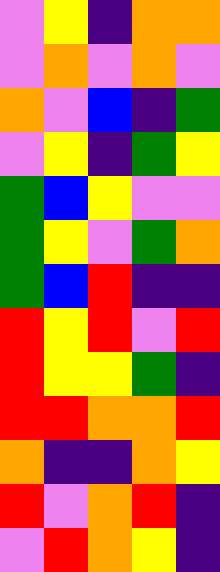[["violet", "yellow", "indigo", "orange", "orange"], ["violet", "orange", "violet", "orange", "violet"], ["orange", "violet", "blue", "indigo", "green"], ["violet", "yellow", "indigo", "green", "yellow"], ["green", "blue", "yellow", "violet", "violet"], ["green", "yellow", "violet", "green", "orange"], ["green", "blue", "red", "indigo", "indigo"], ["red", "yellow", "red", "violet", "red"], ["red", "yellow", "yellow", "green", "indigo"], ["red", "red", "orange", "orange", "red"], ["orange", "indigo", "indigo", "orange", "yellow"], ["red", "violet", "orange", "red", "indigo"], ["violet", "red", "orange", "yellow", "indigo"]]